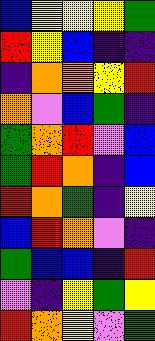[["blue", "yellow", "yellow", "yellow", "green"], ["red", "yellow", "blue", "indigo", "indigo"], ["indigo", "orange", "orange", "yellow", "red"], ["orange", "violet", "blue", "green", "indigo"], ["green", "orange", "red", "violet", "blue"], ["green", "red", "orange", "indigo", "blue"], ["red", "orange", "green", "indigo", "yellow"], ["blue", "red", "orange", "violet", "indigo"], ["green", "blue", "blue", "indigo", "red"], ["violet", "indigo", "yellow", "green", "yellow"], ["red", "orange", "yellow", "violet", "green"]]